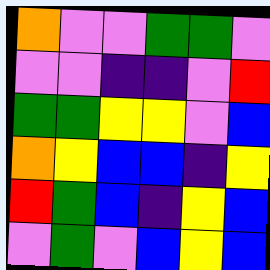[["orange", "violet", "violet", "green", "green", "violet"], ["violet", "violet", "indigo", "indigo", "violet", "red"], ["green", "green", "yellow", "yellow", "violet", "blue"], ["orange", "yellow", "blue", "blue", "indigo", "yellow"], ["red", "green", "blue", "indigo", "yellow", "blue"], ["violet", "green", "violet", "blue", "yellow", "blue"]]